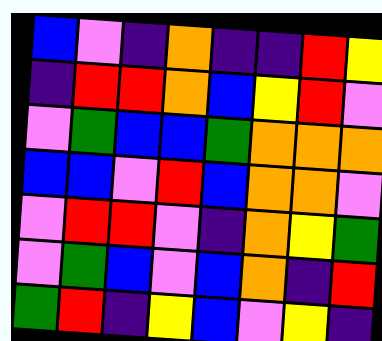[["blue", "violet", "indigo", "orange", "indigo", "indigo", "red", "yellow"], ["indigo", "red", "red", "orange", "blue", "yellow", "red", "violet"], ["violet", "green", "blue", "blue", "green", "orange", "orange", "orange"], ["blue", "blue", "violet", "red", "blue", "orange", "orange", "violet"], ["violet", "red", "red", "violet", "indigo", "orange", "yellow", "green"], ["violet", "green", "blue", "violet", "blue", "orange", "indigo", "red"], ["green", "red", "indigo", "yellow", "blue", "violet", "yellow", "indigo"]]